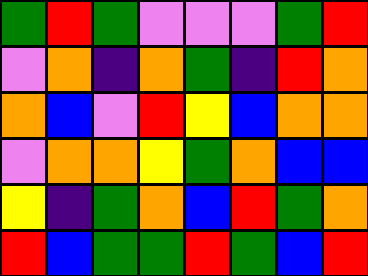[["green", "red", "green", "violet", "violet", "violet", "green", "red"], ["violet", "orange", "indigo", "orange", "green", "indigo", "red", "orange"], ["orange", "blue", "violet", "red", "yellow", "blue", "orange", "orange"], ["violet", "orange", "orange", "yellow", "green", "orange", "blue", "blue"], ["yellow", "indigo", "green", "orange", "blue", "red", "green", "orange"], ["red", "blue", "green", "green", "red", "green", "blue", "red"]]